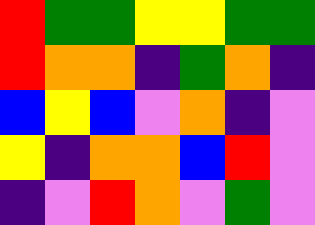[["red", "green", "green", "yellow", "yellow", "green", "green"], ["red", "orange", "orange", "indigo", "green", "orange", "indigo"], ["blue", "yellow", "blue", "violet", "orange", "indigo", "violet"], ["yellow", "indigo", "orange", "orange", "blue", "red", "violet"], ["indigo", "violet", "red", "orange", "violet", "green", "violet"]]